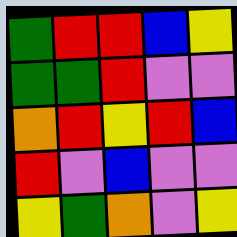[["green", "red", "red", "blue", "yellow"], ["green", "green", "red", "violet", "violet"], ["orange", "red", "yellow", "red", "blue"], ["red", "violet", "blue", "violet", "violet"], ["yellow", "green", "orange", "violet", "yellow"]]